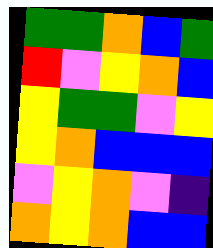[["green", "green", "orange", "blue", "green"], ["red", "violet", "yellow", "orange", "blue"], ["yellow", "green", "green", "violet", "yellow"], ["yellow", "orange", "blue", "blue", "blue"], ["violet", "yellow", "orange", "violet", "indigo"], ["orange", "yellow", "orange", "blue", "blue"]]